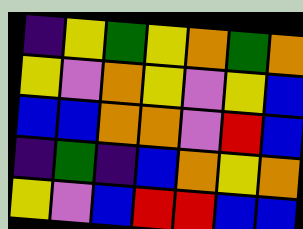[["indigo", "yellow", "green", "yellow", "orange", "green", "orange"], ["yellow", "violet", "orange", "yellow", "violet", "yellow", "blue"], ["blue", "blue", "orange", "orange", "violet", "red", "blue"], ["indigo", "green", "indigo", "blue", "orange", "yellow", "orange"], ["yellow", "violet", "blue", "red", "red", "blue", "blue"]]